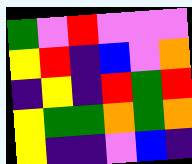[["green", "violet", "red", "violet", "violet", "violet"], ["yellow", "red", "indigo", "blue", "violet", "orange"], ["indigo", "yellow", "indigo", "red", "green", "red"], ["yellow", "green", "green", "orange", "green", "orange"], ["yellow", "indigo", "indigo", "violet", "blue", "indigo"]]